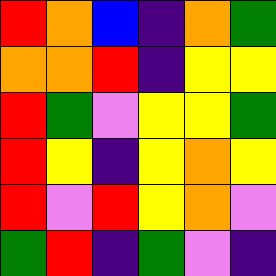[["red", "orange", "blue", "indigo", "orange", "green"], ["orange", "orange", "red", "indigo", "yellow", "yellow"], ["red", "green", "violet", "yellow", "yellow", "green"], ["red", "yellow", "indigo", "yellow", "orange", "yellow"], ["red", "violet", "red", "yellow", "orange", "violet"], ["green", "red", "indigo", "green", "violet", "indigo"]]